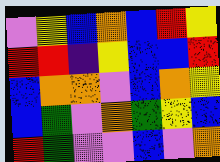[["violet", "yellow", "blue", "orange", "blue", "red", "yellow"], ["red", "red", "indigo", "yellow", "blue", "blue", "red"], ["blue", "orange", "orange", "violet", "blue", "orange", "yellow"], ["blue", "green", "violet", "orange", "green", "yellow", "blue"], ["red", "green", "violet", "violet", "blue", "violet", "orange"]]